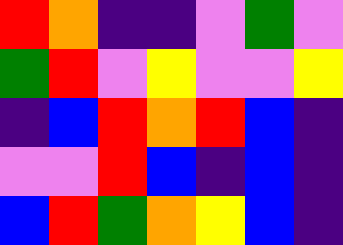[["red", "orange", "indigo", "indigo", "violet", "green", "violet"], ["green", "red", "violet", "yellow", "violet", "violet", "yellow"], ["indigo", "blue", "red", "orange", "red", "blue", "indigo"], ["violet", "violet", "red", "blue", "indigo", "blue", "indigo"], ["blue", "red", "green", "orange", "yellow", "blue", "indigo"]]